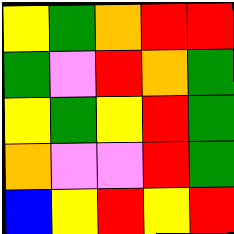[["yellow", "green", "orange", "red", "red"], ["green", "violet", "red", "orange", "green"], ["yellow", "green", "yellow", "red", "green"], ["orange", "violet", "violet", "red", "green"], ["blue", "yellow", "red", "yellow", "red"]]